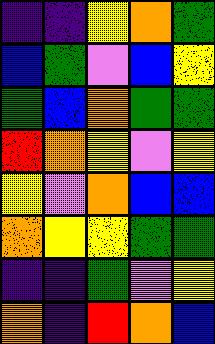[["indigo", "indigo", "yellow", "orange", "green"], ["blue", "green", "violet", "blue", "yellow"], ["green", "blue", "orange", "green", "green"], ["red", "orange", "yellow", "violet", "yellow"], ["yellow", "violet", "orange", "blue", "blue"], ["orange", "yellow", "yellow", "green", "green"], ["indigo", "indigo", "green", "violet", "yellow"], ["orange", "indigo", "red", "orange", "blue"]]